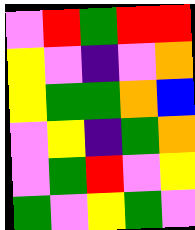[["violet", "red", "green", "red", "red"], ["yellow", "violet", "indigo", "violet", "orange"], ["yellow", "green", "green", "orange", "blue"], ["violet", "yellow", "indigo", "green", "orange"], ["violet", "green", "red", "violet", "yellow"], ["green", "violet", "yellow", "green", "violet"]]